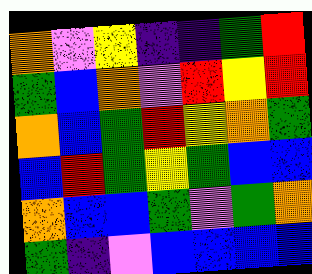[["orange", "violet", "yellow", "indigo", "indigo", "green", "red"], ["green", "blue", "orange", "violet", "red", "yellow", "red"], ["orange", "blue", "green", "red", "yellow", "orange", "green"], ["blue", "red", "green", "yellow", "green", "blue", "blue"], ["orange", "blue", "blue", "green", "violet", "green", "orange"], ["green", "indigo", "violet", "blue", "blue", "blue", "blue"]]